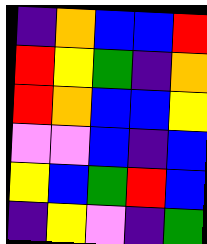[["indigo", "orange", "blue", "blue", "red"], ["red", "yellow", "green", "indigo", "orange"], ["red", "orange", "blue", "blue", "yellow"], ["violet", "violet", "blue", "indigo", "blue"], ["yellow", "blue", "green", "red", "blue"], ["indigo", "yellow", "violet", "indigo", "green"]]